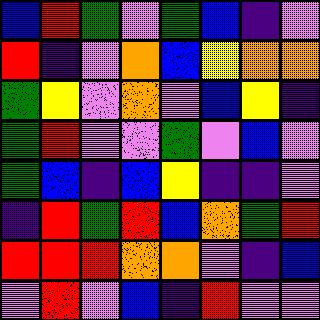[["blue", "red", "green", "violet", "green", "blue", "indigo", "violet"], ["red", "indigo", "violet", "orange", "blue", "yellow", "orange", "orange"], ["green", "yellow", "violet", "orange", "violet", "blue", "yellow", "indigo"], ["green", "red", "violet", "violet", "green", "violet", "blue", "violet"], ["green", "blue", "indigo", "blue", "yellow", "indigo", "indigo", "violet"], ["indigo", "red", "green", "red", "blue", "orange", "green", "red"], ["red", "red", "red", "orange", "orange", "violet", "indigo", "blue"], ["violet", "red", "violet", "blue", "indigo", "red", "violet", "violet"]]